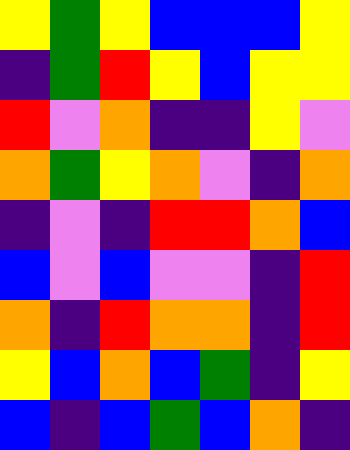[["yellow", "green", "yellow", "blue", "blue", "blue", "yellow"], ["indigo", "green", "red", "yellow", "blue", "yellow", "yellow"], ["red", "violet", "orange", "indigo", "indigo", "yellow", "violet"], ["orange", "green", "yellow", "orange", "violet", "indigo", "orange"], ["indigo", "violet", "indigo", "red", "red", "orange", "blue"], ["blue", "violet", "blue", "violet", "violet", "indigo", "red"], ["orange", "indigo", "red", "orange", "orange", "indigo", "red"], ["yellow", "blue", "orange", "blue", "green", "indigo", "yellow"], ["blue", "indigo", "blue", "green", "blue", "orange", "indigo"]]